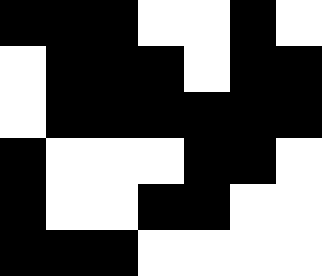[["black", "black", "black", "white", "white", "black", "white"], ["white", "black", "black", "black", "white", "black", "black"], ["white", "black", "black", "black", "black", "black", "black"], ["black", "white", "white", "white", "black", "black", "white"], ["black", "white", "white", "black", "black", "white", "white"], ["black", "black", "black", "white", "white", "white", "white"]]